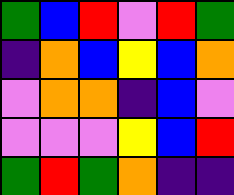[["green", "blue", "red", "violet", "red", "green"], ["indigo", "orange", "blue", "yellow", "blue", "orange"], ["violet", "orange", "orange", "indigo", "blue", "violet"], ["violet", "violet", "violet", "yellow", "blue", "red"], ["green", "red", "green", "orange", "indigo", "indigo"]]